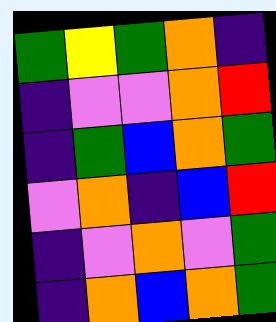[["green", "yellow", "green", "orange", "indigo"], ["indigo", "violet", "violet", "orange", "red"], ["indigo", "green", "blue", "orange", "green"], ["violet", "orange", "indigo", "blue", "red"], ["indigo", "violet", "orange", "violet", "green"], ["indigo", "orange", "blue", "orange", "green"]]